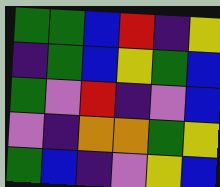[["green", "green", "blue", "red", "indigo", "yellow"], ["indigo", "green", "blue", "yellow", "green", "blue"], ["green", "violet", "red", "indigo", "violet", "blue"], ["violet", "indigo", "orange", "orange", "green", "yellow"], ["green", "blue", "indigo", "violet", "yellow", "blue"]]